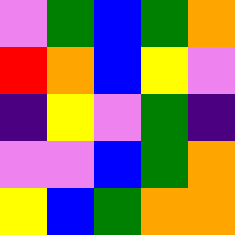[["violet", "green", "blue", "green", "orange"], ["red", "orange", "blue", "yellow", "violet"], ["indigo", "yellow", "violet", "green", "indigo"], ["violet", "violet", "blue", "green", "orange"], ["yellow", "blue", "green", "orange", "orange"]]